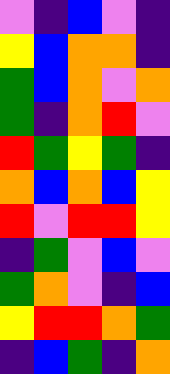[["violet", "indigo", "blue", "violet", "indigo"], ["yellow", "blue", "orange", "orange", "indigo"], ["green", "blue", "orange", "violet", "orange"], ["green", "indigo", "orange", "red", "violet"], ["red", "green", "yellow", "green", "indigo"], ["orange", "blue", "orange", "blue", "yellow"], ["red", "violet", "red", "red", "yellow"], ["indigo", "green", "violet", "blue", "violet"], ["green", "orange", "violet", "indigo", "blue"], ["yellow", "red", "red", "orange", "green"], ["indigo", "blue", "green", "indigo", "orange"]]